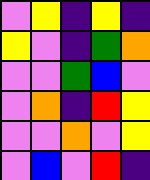[["violet", "yellow", "indigo", "yellow", "indigo"], ["yellow", "violet", "indigo", "green", "orange"], ["violet", "violet", "green", "blue", "violet"], ["violet", "orange", "indigo", "red", "yellow"], ["violet", "violet", "orange", "violet", "yellow"], ["violet", "blue", "violet", "red", "indigo"]]